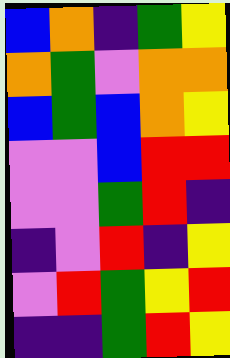[["blue", "orange", "indigo", "green", "yellow"], ["orange", "green", "violet", "orange", "orange"], ["blue", "green", "blue", "orange", "yellow"], ["violet", "violet", "blue", "red", "red"], ["violet", "violet", "green", "red", "indigo"], ["indigo", "violet", "red", "indigo", "yellow"], ["violet", "red", "green", "yellow", "red"], ["indigo", "indigo", "green", "red", "yellow"]]